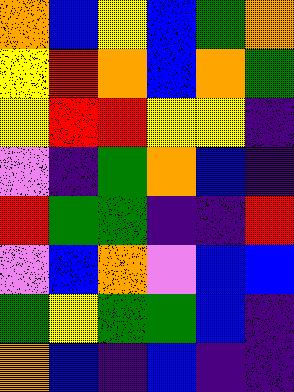[["orange", "blue", "yellow", "blue", "green", "orange"], ["yellow", "red", "orange", "blue", "orange", "green"], ["yellow", "red", "red", "yellow", "yellow", "indigo"], ["violet", "indigo", "green", "orange", "blue", "indigo"], ["red", "green", "green", "indigo", "indigo", "red"], ["violet", "blue", "orange", "violet", "blue", "blue"], ["green", "yellow", "green", "green", "blue", "indigo"], ["orange", "blue", "indigo", "blue", "indigo", "indigo"]]